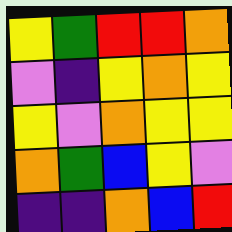[["yellow", "green", "red", "red", "orange"], ["violet", "indigo", "yellow", "orange", "yellow"], ["yellow", "violet", "orange", "yellow", "yellow"], ["orange", "green", "blue", "yellow", "violet"], ["indigo", "indigo", "orange", "blue", "red"]]